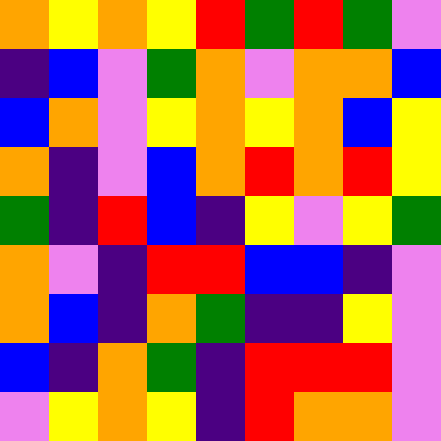[["orange", "yellow", "orange", "yellow", "red", "green", "red", "green", "violet"], ["indigo", "blue", "violet", "green", "orange", "violet", "orange", "orange", "blue"], ["blue", "orange", "violet", "yellow", "orange", "yellow", "orange", "blue", "yellow"], ["orange", "indigo", "violet", "blue", "orange", "red", "orange", "red", "yellow"], ["green", "indigo", "red", "blue", "indigo", "yellow", "violet", "yellow", "green"], ["orange", "violet", "indigo", "red", "red", "blue", "blue", "indigo", "violet"], ["orange", "blue", "indigo", "orange", "green", "indigo", "indigo", "yellow", "violet"], ["blue", "indigo", "orange", "green", "indigo", "red", "red", "red", "violet"], ["violet", "yellow", "orange", "yellow", "indigo", "red", "orange", "orange", "violet"]]